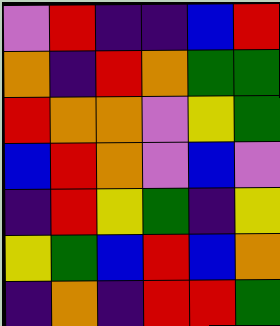[["violet", "red", "indigo", "indigo", "blue", "red"], ["orange", "indigo", "red", "orange", "green", "green"], ["red", "orange", "orange", "violet", "yellow", "green"], ["blue", "red", "orange", "violet", "blue", "violet"], ["indigo", "red", "yellow", "green", "indigo", "yellow"], ["yellow", "green", "blue", "red", "blue", "orange"], ["indigo", "orange", "indigo", "red", "red", "green"]]